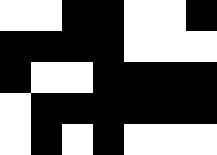[["white", "white", "black", "black", "white", "white", "black"], ["black", "black", "black", "black", "white", "white", "white"], ["black", "white", "white", "black", "black", "black", "black"], ["white", "black", "black", "black", "black", "black", "black"], ["white", "black", "white", "black", "white", "white", "white"]]